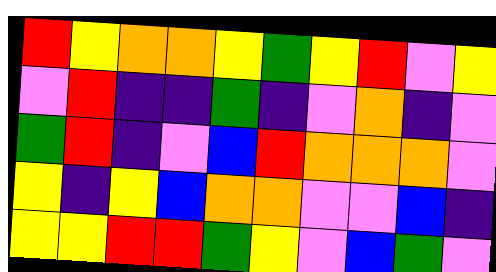[["red", "yellow", "orange", "orange", "yellow", "green", "yellow", "red", "violet", "yellow"], ["violet", "red", "indigo", "indigo", "green", "indigo", "violet", "orange", "indigo", "violet"], ["green", "red", "indigo", "violet", "blue", "red", "orange", "orange", "orange", "violet"], ["yellow", "indigo", "yellow", "blue", "orange", "orange", "violet", "violet", "blue", "indigo"], ["yellow", "yellow", "red", "red", "green", "yellow", "violet", "blue", "green", "violet"]]